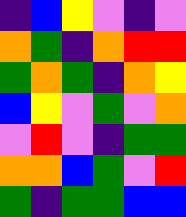[["indigo", "blue", "yellow", "violet", "indigo", "violet"], ["orange", "green", "indigo", "orange", "red", "red"], ["green", "orange", "green", "indigo", "orange", "yellow"], ["blue", "yellow", "violet", "green", "violet", "orange"], ["violet", "red", "violet", "indigo", "green", "green"], ["orange", "orange", "blue", "green", "violet", "red"], ["green", "indigo", "green", "green", "blue", "blue"]]